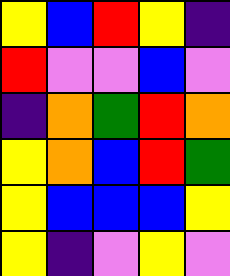[["yellow", "blue", "red", "yellow", "indigo"], ["red", "violet", "violet", "blue", "violet"], ["indigo", "orange", "green", "red", "orange"], ["yellow", "orange", "blue", "red", "green"], ["yellow", "blue", "blue", "blue", "yellow"], ["yellow", "indigo", "violet", "yellow", "violet"]]